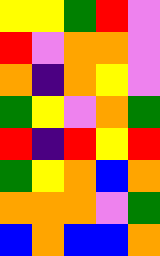[["yellow", "yellow", "green", "red", "violet"], ["red", "violet", "orange", "orange", "violet"], ["orange", "indigo", "orange", "yellow", "violet"], ["green", "yellow", "violet", "orange", "green"], ["red", "indigo", "red", "yellow", "red"], ["green", "yellow", "orange", "blue", "orange"], ["orange", "orange", "orange", "violet", "green"], ["blue", "orange", "blue", "blue", "orange"]]